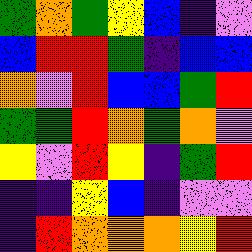[["green", "orange", "green", "yellow", "blue", "indigo", "violet"], ["blue", "red", "red", "green", "indigo", "blue", "blue"], ["orange", "violet", "red", "blue", "blue", "green", "red"], ["green", "green", "red", "orange", "green", "orange", "violet"], ["yellow", "violet", "red", "yellow", "indigo", "green", "red"], ["indigo", "indigo", "yellow", "blue", "indigo", "violet", "violet"], ["indigo", "red", "orange", "orange", "orange", "yellow", "red"]]